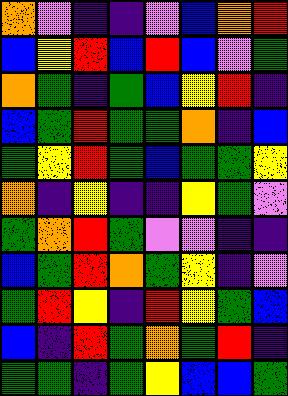[["orange", "violet", "indigo", "indigo", "violet", "blue", "orange", "red"], ["blue", "yellow", "red", "blue", "red", "blue", "violet", "green"], ["orange", "green", "indigo", "green", "blue", "yellow", "red", "indigo"], ["blue", "green", "red", "green", "green", "orange", "indigo", "blue"], ["green", "yellow", "red", "green", "blue", "green", "green", "yellow"], ["orange", "indigo", "yellow", "indigo", "indigo", "yellow", "green", "violet"], ["green", "orange", "red", "green", "violet", "violet", "indigo", "indigo"], ["blue", "green", "red", "orange", "green", "yellow", "indigo", "violet"], ["green", "red", "yellow", "indigo", "red", "yellow", "green", "blue"], ["blue", "indigo", "red", "green", "orange", "green", "red", "indigo"], ["green", "green", "indigo", "green", "yellow", "blue", "blue", "green"]]